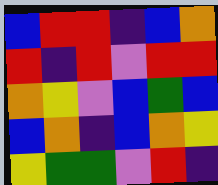[["blue", "red", "red", "indigo", "blue", "orange"], ["red", "indigo", "red", "violet", "red", "red"], ["orange", "yellow", "violet", "blue", "green", "blue"], ["blue", "orange", "indigo", "blue", "orange", "yellow"], ["yellow", "green", "green", "violet", "red", "indigo"]]